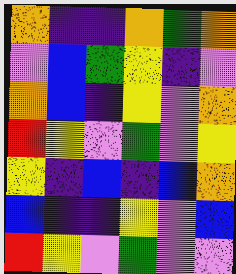[["orange", "indigo", "indigo", "orange", "green", "orange"], ["violet", "blue", "green", "yellow", "indigo", "violet"], ["orange", "blue", "indigo", "yellow", "violet", "orange"], ["red", "yellow", "violet", "green", "violet", "yellow"], ["yellow", "indigo", "blue", "indigo", "blue", "orange"], ["blue", "indigo", "indigo", "yellow", "violet", "blue"], ["red", "yellow", "violet", "green", "violet", "violet"]]